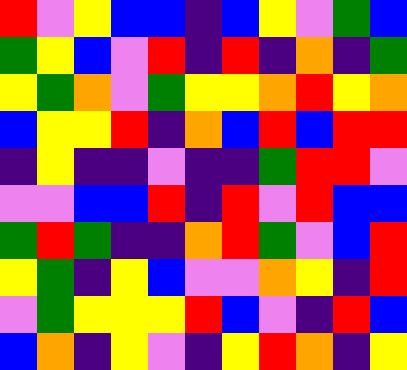[["red", "violet", "yellow", "blue", "blue", "indigo", "blue", "yellow", "violet", "green", "blue"], ["green", "yellow", "blue", "violet", "red", "indigo", "red", "indigo", "orange", "indigo", "green"], ["yellow", "green", "orange", "violet", "green", "yellow", "yellow", "orange", "red", "yellow", "orange"], ["blue", "yellow", "yellow", "red", "indigo", "orange", "blue", "red", "blue", "red", "red"], ["indigo", "yellow", "indigo", "indigo", "violet", "indigo", "indigo", "green", "red", "red", "violet"], ["violet", "violet", "blue", "blue", "red", "indigo", "red", "violet", "red", "blue", "blue"], ["green", "red", "green", "indigo", "indigo", "orange", "red", "green", "violet", "blue", "red"], ["yellow", "green", "indigo", "yellow", "blue", "violet", "violet", "orange", "yellow", "indigo", "red"], ["violet", "green", "yellow", "yellow", "yellow", "red", "blue", "violet", "indigo", "red", "blue"], ["blue", "orange", "indigo", "yellow", "violet", "indigo", "yellow", "red", "orange", "indigo", "yellow"]]